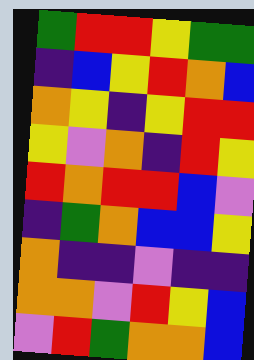[["green", "red", "red", "yellow", "green", "green"], ["indigo", "blue", "yellow", "red", "orange", "blue"], ["orange", "yellow", "indigo", "yellow", "red", "red"], ["yellow", "violet", "orange", "indigo", "red", "yellow"], ["red", "orange", "red", "red", "blue", "violet"], ["indigo", "green", "orange", "blue", "blue", "yellow"], ["orange", "indigo", "indigo", "violet", "indigo", "indigo"], ["orange", "orange", "violet", "red", "yellow", "blue"], ["violet", "red", "green", "orange", "orange", "blue"]]